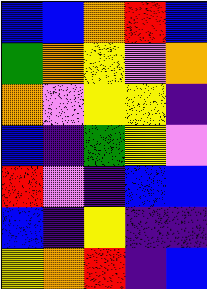[["blue", "blue", "orange", "red", "blue"], ["green", "orange", "yellow", "violet", "orange"], ["orange", "violet", "yellow", "yellow", "indigo"], ["blue", "indigo", "green", "yellow", "violet"], ["red", "violet", "indigo", "blue", "blue"], ["blue", "indigo", "yellow", "indigo", "indigo"], ["yellow", "orange", "red", "indigo", "blue"]]